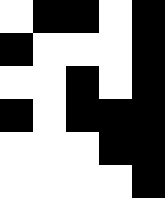[["white", "black", "black", "white", "black"], ["black", "white", "white", "white", "black"], ["white", "white", "black", "white", "black"], ["black", "white", "black", "black", "black"], ["white", "white", "white", "black", "black"], ["white", "white", "white", "white", "black"]]